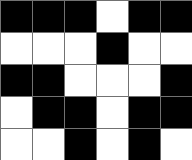[["black", "black", "black", "white", "black", "black"], ["white", "white", "white", "black", "white", "white"], ["black", "black", "white", "white", "white", "black"], ["white", "black", "black", "white", "black", "black"], ["white", "white", "black", "white", "black", "white"]]